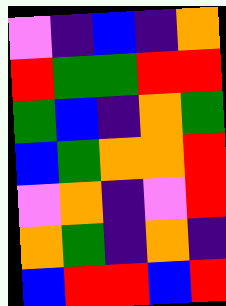[["violet", "indigo", "blue", "indigo", "orange"], ["red", "green", "green", "red", "red"], ["green", "blue", "indigo", "orange", "green"], ["blue", "green", "orange", "orange", "red"], ["violet", "orange", "indigo", "violet", "red"], ["orange", "green", "indigo", "orange", "indigo"], ["blue", "red", "red", "blue", "red"]]